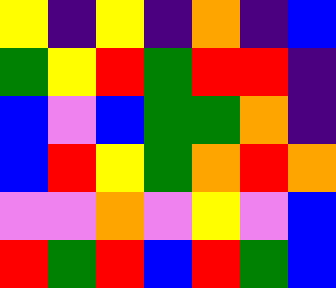[["yellow", "indigo", "yellow", "indigo", "orange", "indigo", "blue"], ["green", "yellow", "red", "green", "red", "red", "indigo"], ["blue", "violet", "blue", "green", "green", "orange", "indigo"], ["blue", "red", "yellow", "green", "orange", "red", "orange"], ["violet", "violet", "orange", "violet", "yellow", "violet", "blue"], ["red", "green", "red", "blue", "red", "green", "blue"]]